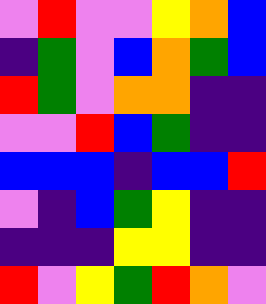[["violet", "red", "violet", "violet", "yellow", "orange", "blue"], ["indigo", "green", "violet", "blue", "orange", "green", "blue"], ["red", "green", "violet", "orange", "orange", "indigo", "indigo"], ["violet", "violet", "red", "blue", "green", "indigo", "indigo"], ["blue", "blue", "blue", "indigo", "blue", "blue", "red"], ["violet", "indigo", "blue", "green", "yellow", "indigo", "indigo"], ["indigo", "indigo", "indigo", "yellow", "yellow", "indigo", "indigo"], ["red", "violet", "yellow", "green", "red", "orange", "violet"]]